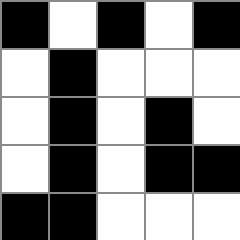[["black", "white", "black", "white", "black"], ["white", "black", "white", "white", "white"], ["white", "black", "white", "black", "white"], ["white", "black", "white", "black", "black"], ["black", "black", "white", "white", "white"]]